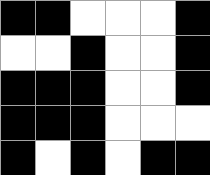[["black", "black", "white", "white", "white", "black"], ["white", "white", "black", "white", "white", "black"], ["black", "black", "black", "white", "white", "black"], ["black", "black", "black", "white", "white", "white"], ["black", "white", "black", "white", "black", "black"]]